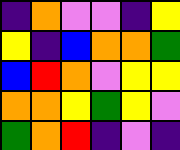[["indigo", "orange", "violet", "violet", "indigo", "yellow"], ["yellow", "indigo", "blue", "orange", "orange", "green"], ["blue", "red", "orange", "violet", "yellow", "yellow"], ["orange", "orange", "yellow", "green", "yellow", "violet"], ["green", "orange", "red", "indigo", "violet", "indigo"]]